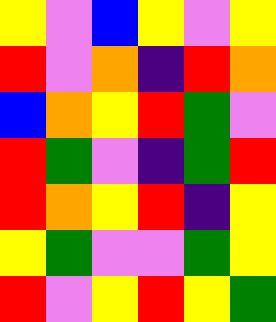[["yellow", "violet", "blue", "yellow", "violet", "yellow"], ["red", "violet", "orange", "indigo", "red", "orange"], ["blue", "orange", "yellow", "red", "green", "violet"], ["red", "green", "violet", "indigo", "green", "red"], ["red", "orange", "yellow", "red", "indigo", "yellow"], ["yellow", "green", "violet", "violet", "green", "yellow"], ["red", "violet", "yellow", "red", "yellow", "green"]]